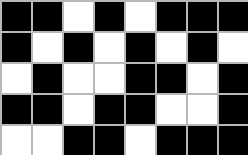[["black", "black", "white", "black", "white", "black", "black", "black"], ["black", "white", "black", "white", "black", "white", "black", "white"], ["white", "black", "white", "white", "black", "black", "white", "black"], ["black", "black", "white", "black", "black", "white", "white", "black"], ["white", "white", "black", "black", "white", "black", "black", "black"]]